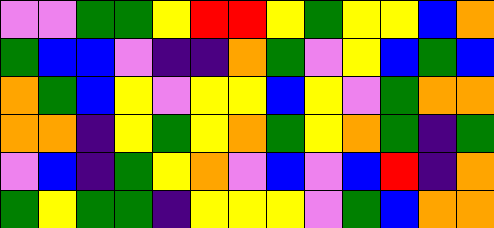[["violet", "violet", "green", "green", "yellow", "red", "red", "yellow", "green", "yellow", "yellow", "blue", "orange"], ["green", "blue", "blue", "violet", "indigo", "indigo", "orange", "green", "violet", "yellow", "blue", "green", "blue"], ["orange", "green", "blue", "yellow", "violet", "yellow", "yellow", "blue", "yellow", "violet", "green", "orange", "orange"], ["orange", "orange", "indigo", "yellow", "green", "yellow", "orange", "green", "yellow", "orange", "green", "indigo", "green"], ["violet", "blue", "indigo", "green", "yellow", "orange", "violet", "blue", "violet", "blue", "red", "indigo", "orange"], ["green", "yellow", "green", "green", "indigo", "yellow", "yellow", "yellow", "violet", "green", "blue", "orange", "orange"]]